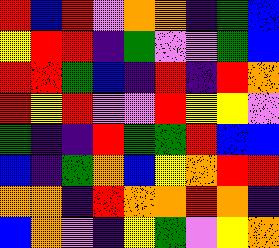[["red", "blue", "red", "violet", "orange", "orange", "indigo", "green", "blue"], ["yellow", "red", "red", "indigo", "green", "violet", "violet", "green", "blue"], ["red", "red", "green", "blue", "indigo", "red", "indigo", "red", "orange"], ["red", "yellow", "red", "violet", "violet", "red", "yellow", "yellow", "violet"], ["green", "indigo", "indigo", "red", "green", "green", "red", "blue", "blue"], ["blue", "indigo", "green", "orange", "blue", "yellow", "orange", "red", "red"], ["orange", "orange", "indigo", "red", "orange", "orange", "red", "orange", "indigo"], ["blue", "orange", "violet", "indigo", "yellow", "green", "violet", "yellow", "orange"]]